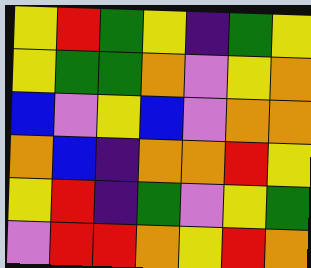[["yellow", "red", "green", "yellow", "indigo", "green", "yellow"], ["yellow", "green", "green", "orange", "violet", "yellow", "orange"], ["blue", "violet", "yellow", "blue", "violet", "orange", "orange"], ["orange", "blue", "indigo", "orange", "orange", "red", "yellow"], ["yellow", "red", "indigo", "green", "violet", "yellow", "green"], ["violet", "red", "red", "orange", "yellow", "red", "orange"]]